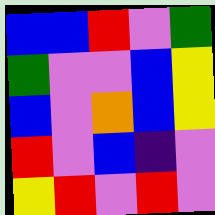[["blue", "blue", "red", "violet", "green"], ["green", "violet", "violet", "blue", "yellow"], ["blue", "violet", "orange", "blue", "yellow"], ["red", "violet", "blue", "indigo", "violet"], ["yellow", "red", "violet", "red", "violet"]]